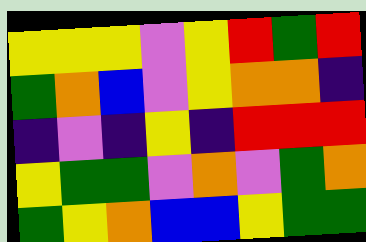[["yellow", "yellow", "yellow", "violet", "yellow", "red", "green", "red"], ["green", "orange", "blue", "violet", "yellow", "orange", "orange", "indigo"], ["indigo", "violet", "indigo", "yellow", "indigo", "red", "red", "red"], ["yellow", "green", "green", "violet", "orange", "violet", "green", "orange"], ["green", "yellow", "orange", "blue", "blue", "yellow", "green", "green"]]